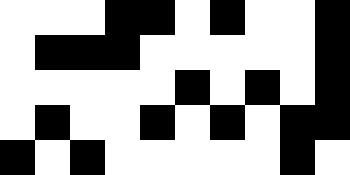[["white", "white", "white", "black", "black", "white", "black", "white", "white", "black"], ["white", "black", "black", "black", "white", "white", "white", "white", "white", "black"], ["white", "white", "white", "white", "white", "black", "white", "black", "white", "black"], ["white", "black", "white", "white", "black", "white", "black", "white", "black", "black"], ["black", "white", "black", "white", "white", "white", "white", "white", "black", "white"]]